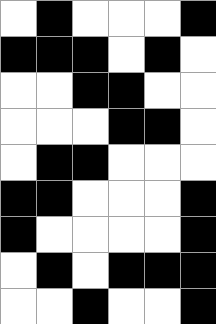[["white", "black", "white", "white", "white", "black"], ["black", "black", "black", "white", "black", "white"], ["white", "white", "black", "black", "white", "white"], ["white", "white", "white", "black", "black", "white"], ["white", "black", "black", "white", "white", "white"], ["black", "black", "white", "white", "white", "black"], ["black", "white", "white", "white", "white", "black"], ["white", "black", "white", "black", "black", "black"], ["white", "white", "black", "white", "white", "black"]]